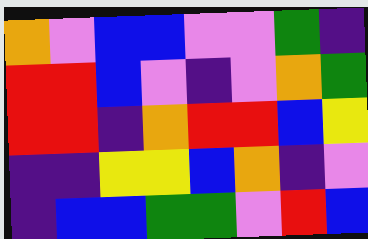[["orange", "violet", "blue", "blue", "violet", "violet", "green", "indigo"], ["red", "red", "blue", "violet", "indigo", "violet", "orange", "green"], ["red", "red", "indigo", "orange", "red", "red", "blue", "yellow"], ["indigo", "indigo", "yellow", "yellow", "blue", "orange", "indigo", "violet"], ["indigo", "blue", "blue", "green", "green", "violet", "red", "blue"]]